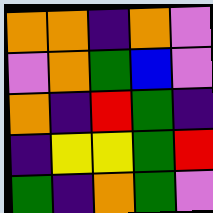[["orange", "orange", "indigo", "orange", "violet"], ["violet", "orange", "green", "blue", "violet"], ["orange", "indigo", "red", "green", "indigo"], ["indigo", "yellow", "yellow", "green", "red"], ["green", "indigo", "orange", "green", "violet"]]